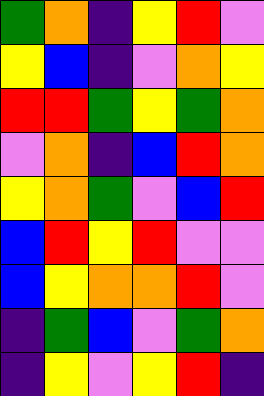[["green", "orange", "indigo", "yellow", "red", "violet"], ["yellow", "blue", "indigo", "violet", "orange", "yellow"], ["red", "red", "green", "yellow", "green", "orange"], ["violet", "orange", "indigo", "blue", "red", "orange"], ["yellow", "orange", "green", "violet", "blue", "red"], ["blue", "red", "yellow", "red", "violet", "violet"], ["blue", "yellow", "orange", "orange", "red", "violet"], ["indigo", "green", "blue", "violet", "green", "orange"], ["indigo", "yellow", "violet", "yellow", "red", "indigo"]]